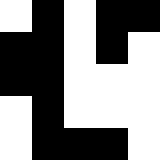[["white", "black", "white", "black", "black"], ["black", "black", "white", "black", "white"], ["black", "black", "white", "white", "white"], ["white", "black", "white", "white", "white"], ["white", "black", "black", "black", "white"]]